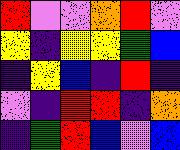[["red", "violet", "violet", "orange", "red", "violet"], ["yellow", "indigo", "yellow", "yellow", "green", "blue"], ["indigo", "yellow", "blue", "indigo", "red", "indigo"], ["violet", "indigo", "red", "red", "indigo", "orange"], ["indigo", "green", "red", "blue", "violet", "blue"]]